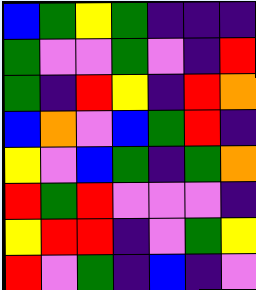[["blue", "green", "yellow", "green", "indigo", "indigo", "indigo"], ["green", "violet", "violet", "green", "violet", "indigo", "red"], ["green", "indigo", "red", "yellow", "indigo", "red", "orange"], ["blue", "orange", "violet", "blue", "green", "red", "indigo"], ["yellow", "violet", "blue", "green", "indigo", "green", "orange"], ["red", "green", "red", "violet", "violet", "violet", "indigo"], ["yellow", "red", "red", "indigo", "violet", "green", "yellow"], ["red", "violet", "green", "indigo", "blue", "indigo", "violet"]]